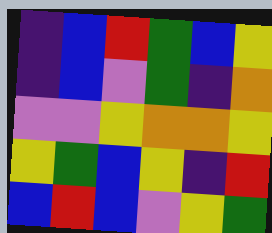[["indigo", "blue", "red", "green", "blue", "yellow"], ["indigo", "blue", "violet", "green", "indigo", "orange"], ["violet", "violet", "yellow", "orange", "orange", "yellow"], ["yellow", "green", "blue", "yellow", "indigo", "red"], ["blue", "red", "blue", "violet", "yellow", "green"]]